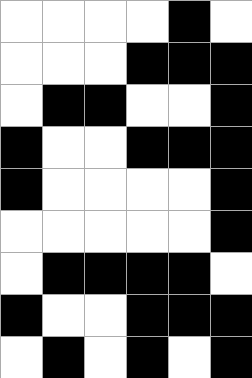[["white", "white", "white", "white", "black", "white"], ["white", "white", "white", "black", "black", "black"], ["white", "black", "black", "white", "white", "black"], ["black", "white", "white", "black", "black", "black"], ["black", "white", "white", "white", "white", "black"], ["white", "white", "white", "white", "white", "black"], ["white", "black", "black", "black", "black", "white"], ["black", "white", "white", "black", "black", "black"], ["white", "black", "white", "black", "white", "black"]]